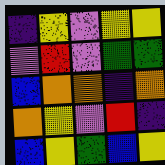[["indigo", "yellow", "violet", "yellow", "yellow"], ["violet", "red", "violet", "green", "green"], ["blue", "orange", "orange", "indigo", "orange"], ["orange", "yellow", "violet", "red", "indigo"], ["blue", "yellow", "green", "blue", "yellow"]]